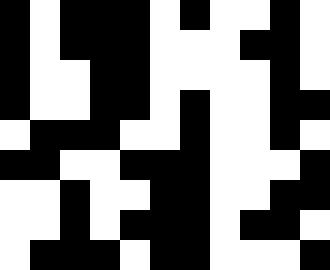[["black", "white", "black", "black", "black", "white", "black", "white", "white", "black", "white"], ["black", "white", "black", "black", "black", "white", "white", "white", "black", "black", "white"], ["black", "white", "white", "black", "black", "white", "white", "white", "white", "black", "white"], ["black", "white", "white", "black", "black", "white", "black", "white", "white", "black", "black"], ["white", "black", "black", "black", "white", "white", "black", "white", "white", "black", "white"], ["black", "black", "white", "white", "black", "black", "black", "white", "white", "white", "black"], ["white", "white", "black", "white", "white", "black", "black", "white", "white", "black", "black"], ["white", "white", "black", "white", "black", "black", "black", "white", "black", "black", "white"], ["white", "black", "black", "black", "white", "black", "black", "white", "white", "white", "black"]]